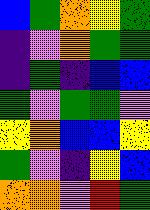[["blue", "green", "orange", "yellow", "green"], ["indigo", "violet", "orange", "green", "green"], ["indigo", "green", "indigo", "blue", "blue"], ["green", "violet", "green", "green", "violet"], ["yellow", "orange", "blue", "blue", "yellow"], ["green", "violet", "indigo", "yellow", "blue"], ["orange", "orange", "violet", "red", "green"]]